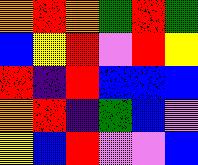[["orange", "red", "orange", "green", "red", "green"], ["blue", "yellow", "red", "violet", "red", "yellow"], ["red", "indigo", "red", "blue", "blue", "blue"], ["orange", "red", "indigo", "green", "blue", "violet"], ["yellow", "blue", "red", "violet", "violet", "blue"]]